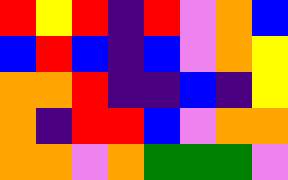[["red", "yellow", "red", "indigo", "red", "violet", "orange", "blue"], ["blue", "red", "blue", "indigo", "blue", "violet", "orange", "yellow"], ["orange", "orange", "red", "indigo", "indigo", "blue", "indigo", "yellow"], ["orange", "indigo", "red", "red", "blue", "violet", "orange", "orange"], ["orange", "orange", "violet", "orange", "green", "green", "green", "violet"]]